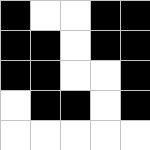[["black", "white", "white", "black", "black"], ["black", "black", "white", "black", "black"], ["black", "black", "white", "white", "black"], ["white", "black", "black", "white", "black"], ["white", "white", "white", "white", "white"]]